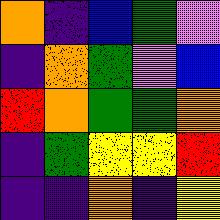[["orange", "indigo", "blue", "green", "violet"], ["indigo", "orange", "green", "violet", "blue"], ["red", "orange", "green", "green", "orange"], ["indigo", "green", "yellow", "yellow", "red"], ["indigo", "indigo", "orange", "indigo", "yellow"]]